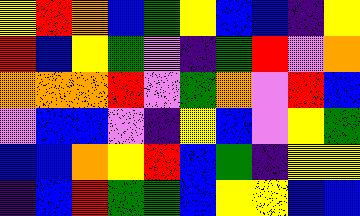[["yellow", "red", "orange", "blue", "green", "yellow", "blue", "blue", "indigo", "yellow"], ["red", "blue", "yellow", "green", "violet", "indigo", "green", "red", "violet", "orange"], ["orange", "orange", "orange", "red", "violet", "green", "orange", "violet", "red", "blue"], ["violet", "blue", "blue", "violet", "indigo", "yellow", "blue", "violet", "yellow", "green"], ["blue", "blue", "orange", "yellow", "red", "blue", "green", "indigo", "yellow", "yellow"], ["indigo", "blue", "red", "green", "green", "blue", "yellow", "yellow", "blue", "blue"]]